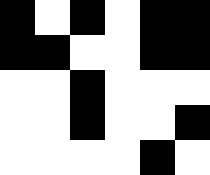[["black", "white", "black", "white", "black", "black"], ["black", "black", "white", "white", "black", "black"], ["white", "white", "black", "white", "white", "white"], ["white", "white", "black", "white", "white", "black"], ["white", "white", "white", "white", "black", "white"]]